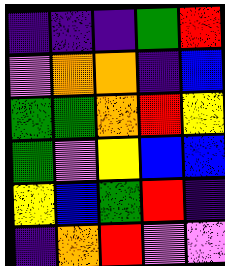[["indigo", "indigo", "indigo", "green", "red"], ["violet", "orange", "orange", "indigo", "blue"], ["green", "green", "orange", "red", "yellow"], ["green", "violet", "yellow", "blue", "blue"], ["yellow", "blue", "green", "red", "indigo"], ["indigo", "orange", "red", "violet", "violet"]]